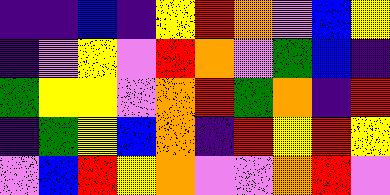[["indigo", "indigo", "blue", "indigo", "yellow", "red", "orange", "violet", "blue", "yellow"], ["indigo", "violet", "yellow", "violet", "red", "orange", "violet", "green", "blue", "indigo"], ["green", "yellow", "yellow", "violet", "orange", "red", "green", "orange", "indigo", "red"], ["indigo", "green", "yellow", "blue", "orange", "indigo", "red", "yellow", "red", "yellow"], ["violet", "blue", "red", "yellow", "orange", "violet", "violet", "orange", "red", "violet"]]